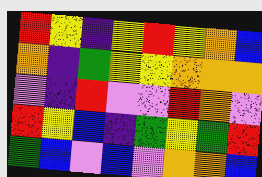[["red", "yellow", "indigo", "yellow", "red", "yellow", "orange", "blue"], ["orange", "indigo", "green", "yellow", "yellow", "orange", "orange", "orange"], ["violet", "indigo", "red", "violet", "violet", "red", "orange", "violet"], ["red", "yellow", "blue", "indigo", "green", "yellow", "green", "red"], ["green", "blue", "violet", "blue", "violet", "orange", "orange", "blue"]]